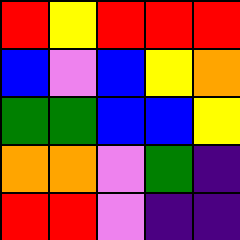[["red", "yellow", "red", "red", "red"], ["blue", "violet", "blue", "yellow", "orange"], ["green", "green", "blue", "blue", "yellow"], ["orange", "orange", "violet", "green", "indigo"], ["red", "red", "violet", "indigo", "indigo"]]